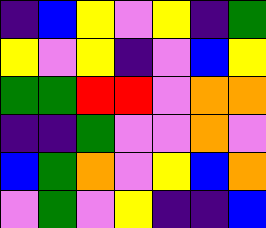[["indigo", "blue", "yellow", "violet", "yellow", "indigo", "green"], ["yellow", "violet", "yellow", "indigo", "violet", "blue", "yellow"], ["green", "green", "red", "red", "violet", "orange", "orange"], ["indigo", "indigo", "green", "violet", "violet", "orange", "violet"], ["blue", "green", "orange", "violet", "yellow", "blue", "orange"], ["violet", "green", "violet", "yellow", "indigo", "indigo", "blue"]]